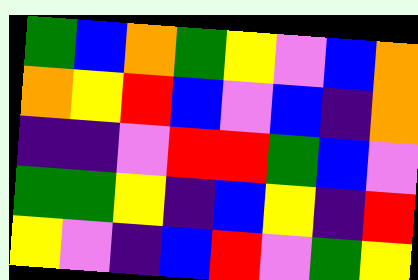[["green", "blue", "orange", "green", "yellow", "violet", "blue", "orange"], ["orange", "yellow", "red", "blue", "violet", "blue", "indigo", "orange"], ["indigo", "indigo", "violet", "red", "red", "green", "blue", "violet"], ["green", "green", "yellow", "indigo", "blue", "yellow", "indigo", "red"], ["yellow", "violet", "indigo", "blue", "red", "violet", "green", "yellow"]]